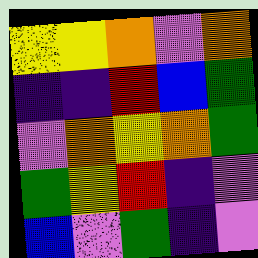[["yellow", "yellow", "orange", "violet", "orange"], ["indigo", "indigo", "red", "blue", "green"], ["violet", "orange", "yellow", "orange", "green"], ["green", "yellow", "red", "indigo", "violet"], ["blue", "violet", "green", "indigo", "violet"]]